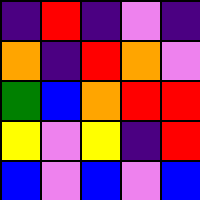[["indigo", "red", "indigo", "violet", "indigo"], ["orange", "indigo", "red", "orange", "violet"], ["green", "blue", "orange", "red", "red"], ["yellow", "violet", "yellow", "indigo", "red"], ["blue", "violet", "blue", "violet", "blue"]]